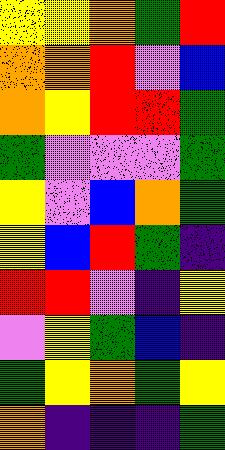[["yellow", "yellow", "orange", "green", "red"], ["orange", "orange", "red", "violet", "blue"], ["orange", "yellow", "red", "red", "green"], ["green", "violet", "violet", "violet", "green"], ["yellow", "violet", "blue", "orange", "green"], ["yellow", "blue", "red", "green", "indigo"], ["red", "red", "violet", "indigo", "yellow"], ["violet", "yellow", "green", "blue", "indigo"], ["green", "yellow", "orange", "green", "yellow"], ["orange", "indigo", "indigo", "indigo", "green"]]